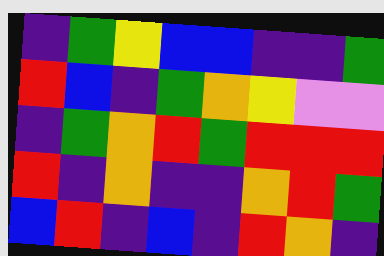[["indigo", "green", "yellow", "blue", "blue", "indigo", "indigo", "green"], ["red", "blue", "indigo", "green", "orange", "yellow", "violet", "violet"], ["indigo", "green", "orange", "red", "green", "red", "red", "red"], ["red", "indigo", "orange", "indigo", "indigo", "orange", "red", "green"], ["blue", "red", "indigo", "blue", "indigo", "red", "orange", "indigo"]]